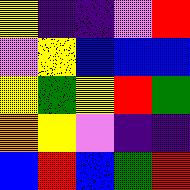[["yellow", "indigo", "indigo", "violet", "red"], ["violet", "yellow", "blue", "blue", "blue"], ["yellow", "green", "yellow", "red", "green"], ["orange", "yellow", "violet", "indigo", "indigo"], ["blue", "red", "blue", "green", "red"]]